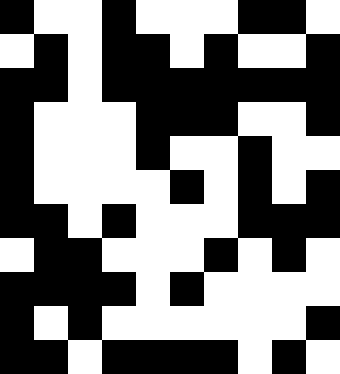[["black", "white", "white", "black", "white", "white", "white", "black", "black", "white"], ["white", "black", "white", "black", "black", "white", "black", "white", "white", "black"], ["black", "black", "white", "black", "black", "black", "black", "black", "black", "black"], ["black", "white", "white", "white", "black", "black", "black", "white", "white", "black"], ["black", "white", "white", "white", "black", "white", "white", "black", "white", "white"], ["black", "white", "white", "white", "white", "black", "white", "black", "white", "black"], ["black", "black", "white", "black", "white", "white", "white", "black", "black", "black"], ["white", "black", "black", "white", "white", "white", "black", "white", "black", "white"], ["black", "black", "black", "black", "white", "black", "white", "white", "white", "white"], ["black", "white", "black", "white", "white", "white", "white", "white", "white", "black"], ["black", "black", "white", "black", "black", "black", "black", "white", "black", "white"]]